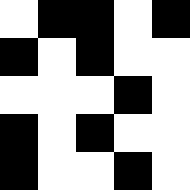[["white", "black", "black", "white", "black"], ["black", "white", "black", "white", "white"], ["white", "white", "white", "black", "white"], ["black", "white", "black", "white", "white"], ["black", "white", "white", "black", "white"]]